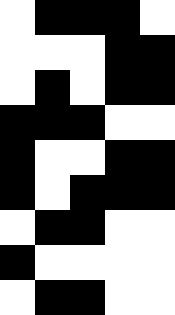[["white", "black", "black", "black", "white"], ["white", "white", "white", "black", "black"], ["white", "black", "white", "black", "black"], ["black", "black", "black", "white", "white"], ["black", "white", "white", "black", "black"], ["black", "white", "black", "black", "black"], ["white", "black", "black", "white", "white"], ["black", "white", "white", "white", "white"], ["white", "black", "black", "white", "white"]]